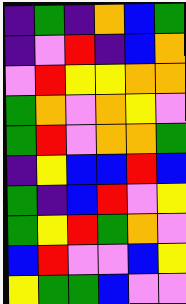[["indigo", "green", "indigo", "orange", "blue", "green"], ["indigo", "violet", "red", "indigo", "blue", "orange"], ["violet", "red", "yellow", "yellow", "orange", "orange"], ["green", "orange", "violet", "orange", "yellow", "violet"], ["green", "red", "violet", "orange", "orange", "green"], ["indigo", "yellow", "blue", "blue", "red", "blue"], ["green", "indigo", "blue", "red", "violet", "yellow"], ["green", "yellow", "red", "green", "orange", "violet"], ["blue", "red", "violet", "violet", "blue", "yellow"], ["yellow", "green", "green", "blue", "violet", "violet"]]